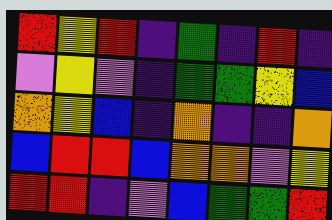[["red", "yellow", "red", "indigo", "green", "indigo", "red", "indigo"], ["violet", "yellow", "violet", "indigo", "green", "green", "yellow", "blue"], ["orange", "yellow", "blue", "indigo", "orange", "indigo", "indigo", "orange"], ["blue", "red", "red", "blue", "orange", "orange", "violet", "yellow"], ["red", "red", "indigo", "violet", "blue", "green", "green", "red"]]